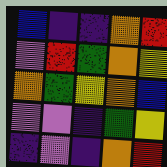[["blue", "indigo", "indigo", "orange", "red"], ["violet", "red", "green", "orange", "yellow"], ["orange", "green", "yellow", "orange", "blue"], ["violet", "violet", "indigo", "green", "yellow"], ["indigo", "violet", "indigo", "orange", "red"]]